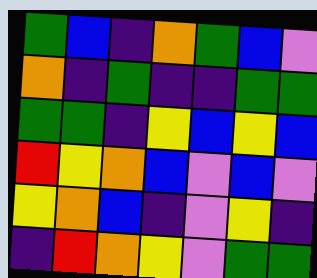[["green", "blue", "indigo", "orange", "green", "blue", "violet"], ["orange", "indigo", "green", "indigo", "indigo", "green", "green"], ["green", "green", "indigo", "yellow", "blue", "yellow", "blue"], ["red", "yellow", "orange", "blue", "violet", "blue", "violet"], ["yellow", "orange", "blue", "indigo", "violet", "yellow", "indigo"], ["indigo", "red", "orange", "yellow", "violet", "green", "green"]]